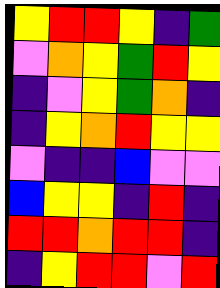[["yellow", "red", "red", "yellow", "indigo", "green"], ["violet", "orange", "yellow", "green", "red", "yellow"], ["indigo", "violet", "yellow", "green", "orange", "indigo"], ["indigo", "yellow", "orange", "red", "yellow", "yellow"], ["violet", "indigo", "indigo", "blue", "violet", "violet"], ["blue", "yellow", "yellow", "indigo", "red", "indigo"], ["red", "red", "orange", "red", "red", "indigo"], ["indigo", "yellow", "red", "red", "violet", "red"]]